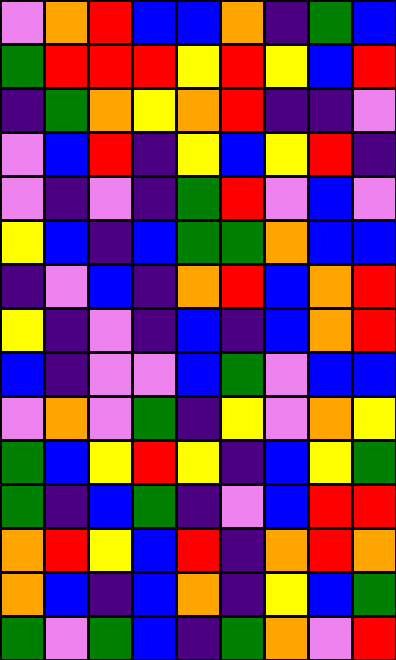[["violet", "orange", "red", "blue", "blue", "orange", "indigo", "green", "blue"], ["green", "red", "red", "red", "yellow", "red", "yellow", "blue", "red"], ["indigo", "green", "orange", "yellow", "orange", "red", "indigo", "indigo", "violet"], ["violet", "blue", "red", "indigo", "yellow", "blue", "yellow", "red", "indigo"], ["violet", "indigo", "violet", "indigo", "green", "red", "violet", "blue", "violet"], ["yellow", "blue", "indigo", "blue", "green", "green", "orange", "blue", "blue"], ["indigo", "violet", "blue", "indigo", "orange", "red", "blue", "orange", "red"], ["yellow", "indigo", "violet", "indigo", "blue", "indigo", "blue", "orange", "red"], ["blue", "indigo", "violet", "violet", "blue", "green", "violet", "blue", "blue"], ["violet", "orange", "violet", "green", "indigo", "yellow", "violet", "orange", "yellow"], ["green", "blue", "yellow", "red", "yellow", "indigo", "blue", "yellow", "green"], ["green", "indigo", "blue", "green", "indigo", "violet", "blue", "red", "red"], ["orange", "red", "yellow", "blue", "red", "indigo", "orange", "red", "orange"], ["orange", "blue", "indigo", "blue", "orange", "indigo", "yellow", "blue", "green"], ["green", "violet", "green", "blue", "indigo", "green", "orange", "violet", "red"]]